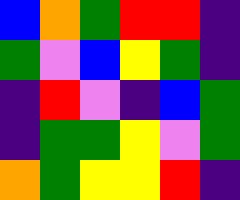[["blue", "orange", "green", "red", "red", "indigo"], ["green", "violet", "blue", "yellow", "green", "indigo"], ["indigo", "red", "violet", "indigo", "blue", "green"], ["indigo", "green", "green", "yellow", "violet", "green"], ["orange", "green", "yellow", "yellow", "red", "indigo"]]